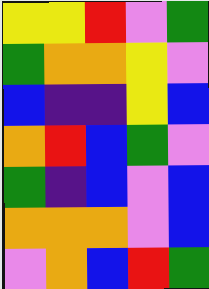[["yellow", "yellow", "red", "violet", "green"], ["green", "orange", "orange", "yellow", "violet"], ["blue", "indigo", "indigo", "yellow", "blue"], ["orange", "red", "blue", "green", "violet"], ["green", "indigo", "blue", "violet", "blue"], ["orange", "orange", "orange", "violet", "blue"], ["violet", "orange", "blue", "red", "green"]]